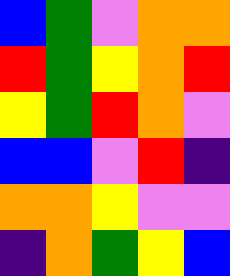[["blue", "green", "violet", "orange", "orange"], ["red", "green", "yellow", "orange", "red"], ["yellow", "green", "red", "orange", "violet"], ["blue", "blue", "violet", "red", "indigo"], ["orange", "orange", "yellow", "violet", "violet"], ["indigo", "orange", "green", "yellow", "blue"]]